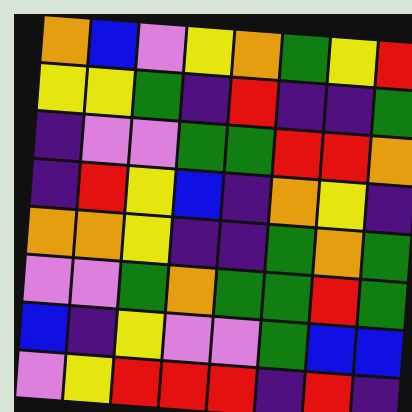[["orange", "blue", "violet", "yellow", "orange", "green", "yellow", "red"], ["yellow", "yellow", "green", "indigo", "red", "indigo", "indigo", "green"], ["indigo", "violet", "violet", "green", "green", "red", "red", "orange"], ["indigo", "red", "yellow", "blue", "indigo", "orange", "yellow", "indigo"], ["orange", "orange", "yellow", "indigo", "indigo", "green", "orange", "green"], ["violet", "violet", "green", "orange", "green", "green", "red", "green"], ["blue", "indigo", "yellow", "violet", "violet", "green", "blue", "blue"], ["violet", "yellow", "red", "red", "red", "indigo", "red", "indigo"]]